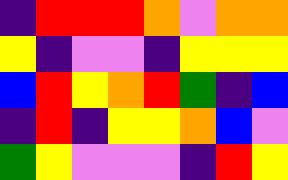[["indigo", "red", "red", "red", "orange", "violet", "orange", "orange"], ["yellow", "indigo", "violet", "violet", "indigo", "yellow", "yellow", "yellow"], ["blue", "red", "yellow", "orange", "red", "green", "indigo", "blue"], ["indigo", "red", "indigo", "yellow", "yellow", "orange", "blue", "violet"], ["green", "yellow", "violet", "violet", "violet", "indigo", "red", "yellow"]]